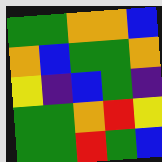[["green", "green", "orange", "orange", "blue"], ["orange", "blue", "green", "green", "orange"], ["yellow", "indigo", "blue", "green", "indigo"], ["green", "green", "orange", "red", "yellow"], ["green", "green", "red", "green", "blue"]]